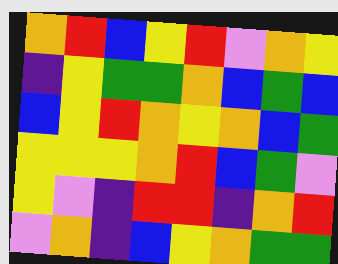[["orange", "red", "blue", "yellow", "red", "violet", "orange", "yellow"], ["indigo", "yellow", "green", "green", "orange", "blue", "green", "blue"], ["blue", "yellow", "red", "orange", "yellow", "orange", "blue", "green"], ["yellow", "yellow", "yellow", "orange", "red", "blue", "green", "violet"], ["yellow", "violet", "indigo", "red", "red", "indigo", "orange", "red"], ["violet", "orange", "indigo", "blue", "yellow", "orange", "green", "green"]]